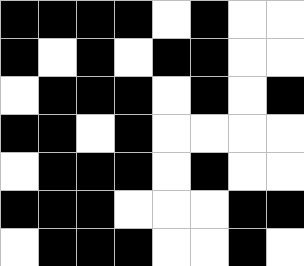[["black", "black", "black", "black", "white", "black", "white", "white"], ["black", "white", "black", "white", "black", "black", "white", "white"], ["white", "black", "black", "black", "white", "black", "white", "black"], ["black", "black", "white", "black", "white", "white", "white", "white"], ["white", "black", "black", "black", "white", "black", "white", "white"], ["black", "black", "black", "white", "white", "white", "black", "black"], ["white", "black", "black", "black", "white", "white", "black", "white"]]